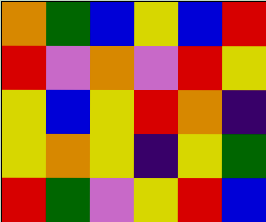[["orange", "green", "blue", "yellow", "blue", "red"], ["red", "violet", "orange", "violet", "red", "yellow"], ["yellow", "blue", "yellow", "red", "orange", "indigo"], ["yellow", "orange", "yellow", "indigo", "yellow", "green"], ["red", "green", "violet", "yellow", "red", "blue"]]